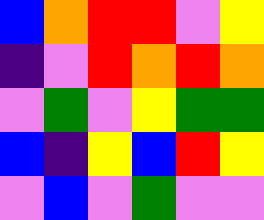[["blue", "orange", "red", "red", "violet", "yellow"], ["indigo", "violet", "red", "orange", "red", "orange"], ["violet", "green", "violet", "yellow", "green", "green"], ["blue", "indigo", "yellow", "blue", "red", "yellow"], ["violet", "blue", "violet", "green", "violet", "violet"]]